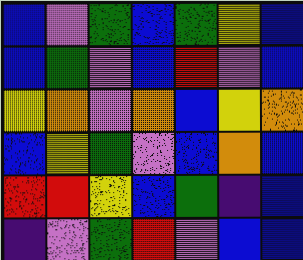[["blue", "violet", "green", "blue", "green", "yellow", "blue"], ["blue", "green", "violet", "blue", "red", "violet", "blue"], ["yellow", "orange", "violet", "orange", "blue", "yellow", "orange"], ["blue", "yellow", "green", "violet", "blue", "orange", "blue"], ["red", "red", "yellow", "blue", "green", "indigo", "blue"], ["indigo", "violet", "green", "red", "violet", "blue", "blue"]]